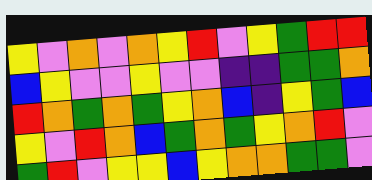[["yellow", "violet", "orange", "violet", "orange", "yellow", "red", "violet", "yellow", "green", "red", "red"], ["blue", "yellow", "violet", "violet", "yellow", "violet", "violet", "indigo", "indigo", "green", "green", "orange"], ["red", "orange", "green", "orange", "green", "yellow", "orange", "blue", "indigo", "yellow", "green", "blue"], ["yellow", "violet", "red", "orange", "blue", "green", "orange", "green", "yellow", "orange", "red", "violet"], ["green", "red", "violet", "yellow", "yellow", "blue", "yellow", "orange", "orange", "green", "green", "violet"]]